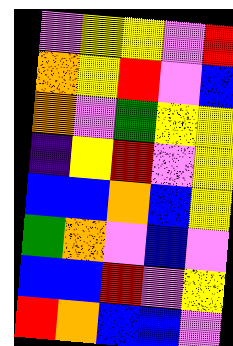[["violet", "yellow", "yellow", "violet", "red"], ["orange", "yellow", "red", "violet", "blue"], ["orange", "violet", "green", "yellow", "yellow"], ["indigo", "yellow", "red", "violet", "yellow"], ["blue", "blue", "orange", "blue", "yellow"], ["green", "orange", "violet", "blue", "violet"], ["blue", "blue", "red", "violet", "yellow"], ["red", "orange", "blue", "blue", "violet"]]